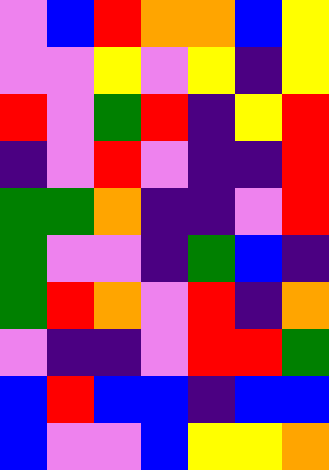[["violet", "blue", "red", "orange", "orange", "blue", "yellow"], ["violet", "violet", "yellow", "violet", "yellow", "indigo", "yellow"], ["red", "violet", "green", "red", "indigo", "yellow", "red"], ["indigo", "violet", "red", "violet", "indigo", "indigo", "red"], ["green", "green", "orange", "indigo", "indigo", "violet", "red"], ["green", "violet", "violet", "indigo", "green", "blue", "indigo"], ["green", "red", "orange", "violet", "red", "indigo", "orange"], ["violet", "indigo", "indigo", "violet", "red", "red", "green"], ["blue", "red", "blue", "blue", "indigo", "blue", "blue"], ["blue", "violet", "violet", "blue", "yellow", "yellow", "orange"]]